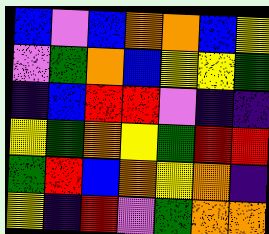[["blue", "violet", "blue", "orange", "orange", "blue", "yellow"], ["violet", "green", "orange", "blue", "yellow", "yellow", "green"], ["indigo", "blue", "red", "red", "violet", "indigo", "indigo"], ["yellow", "green", "orange", "yellow", "green", "red", "red"], ["green", "red", "blue", "orange", "yellow", "orange", "indigo"], ["yellow", "indigo", "red", "violet", "green", "orange", "orange"]]